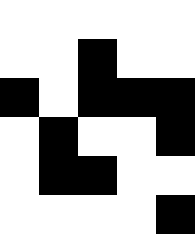[["white", "white", "white", "white", "white"], ["white", "white", "black", "white", "white"], ["black", "white", "black", "black", "black"], ["white", "black", "white", "white", "black"], ["white", "black", "black", "white", "white"], ["white", "white", "white", "white", "black"]]